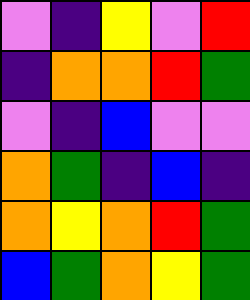[["violet", "indigo", "yellow", "violet", "red"], ["indigo", "orange", "orange", "red", "green"], ["violet", "indigo", "blue", "violet", "violet"], ["orange", "green", "indigo", "blue", "indigo"], ["orange", "yellow", "orange", "red", "green"], ["blue", "green", "orange", "yellow", "green"]]